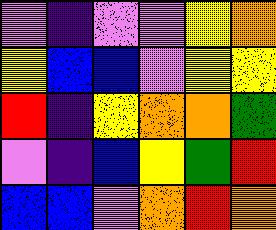[["violet", "indigo", "violet", "violet", "yellow", "orange"], ["yellow", "blue", "blue", "violet", "yellow", "yellow"], ["red", "indigo", "yellow", "orange", "orange", "green"], ["violet", "indigo", "blue", "yellow", "green", "red"], ["blue", "blue", "violet", "orange", "red", "orange"]]